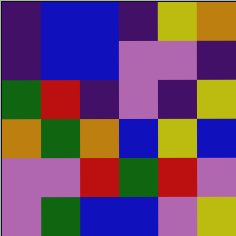[["indigo", "blue", "blue", "indigo", "yellow", "orange"], ["indigo", "blue", "blue", "violet", "violet", "indigo"], ["green", "red", "indigo", "violet", "indigo", "yellow"], ["orange", "green", "orange", "blue", "yellow", "blue"], ["violet", "violet", "red", "green", "red", "violet"], ["violet", "green", "blue", "blue", "violet", "yellow"]]